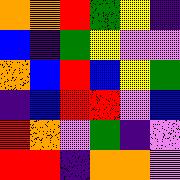[["orange", "orange", "red", "green", "yellow", "indigo"], ["blue", "indigo", "green", "yellow", "violet", "violet"], ["orange", "blue", "red", "blue", "yellow", "green"], ["indigo", "blue", "red", "red", "violet", "blue"], ["red", "orange", "violet", "green", "indigo", "violet"], ["red", "red", "indigo", "orange", "orange", "violet"]]